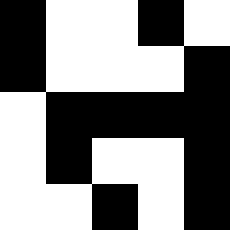[["black", "white", "white", "black", "white"], ["black", "white", "white", "white", "black"], ["white", "black", "black", "black", "black"], ["white", "black", "white", "white", "black"], ["white", "white", "black", "white", "black"]]